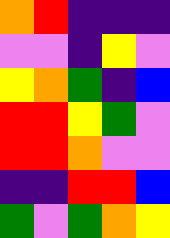[["orange", "red", "indigo", "indigo", "indigo"], ["violet", "violet", "indigo", "yellow", "violet"], ["yellow", "orange", "green", "indigo", "blue"], ["red", "red", "yellow", "green", "violet"], ["red", "red", "orange", "violet", "violet"], ["indigo", "indigo", "red", "red", "blue"], ["green", "violet", "green", "orange", "yellow"]]